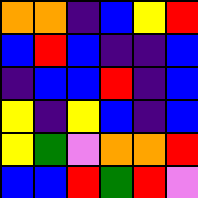[["orange", "orange", "indigo", "blue", "yellow", "red"], ["blue", "red", "blue", "indigo", "indigo", "blue"], ["indigo", "blue", "blue", "red", "indigo", "blue"], ["yellow", "indigo", "yellow", "blue", "indigo", "blue"], ["yellow", "green", "violet", "orange", "orange", "red"], ["blue", "blue", "red", "green", "red", "violet"]]